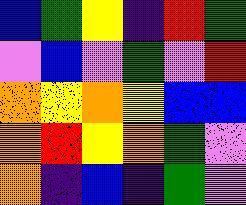[["blue", "green", "yellow", "indigo", "red", "green"], ["violet", "blue", "violet", "green", "violet", "red"], ["orange", "yellow", "orange", "yellow", "blue", "blue"], ["orange", "red", "yellow", "orange", "green", "violet"], ["orange", "indigo", "blue", "indigo", "green", "violet"]]